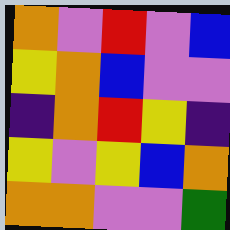[["orange", "violet", "red", "violet", "blue"], ["yellow", "orange", "blue", "violet", "violet"], ["indigo", "orange", "red", "yellow", "indigo"], ["yellow", "violet", "yellow", "blue", "orange"], ["orange", "orange", "violet", "violet", "green"]]